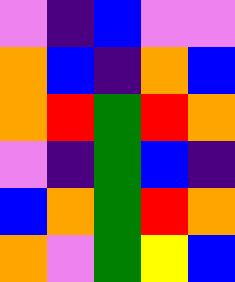[["violet", "indigo", "blue", "violet", "violet"], ["orange", "blue", "indigo", "orange", "blue"], ["orange", "red", "green", "red", "orange"], ["violet", "indigo", "green", "blue", "indigo"], ["blue", "orange", "green", "red", "orange"], ["orange", "violet", "green", "yellow", "blue"]]